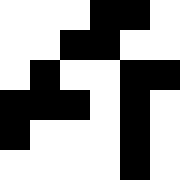[["white", "white", "white", "black", "black", "white"], ["white", "white", "black", "black", "white", "white"], ["white", "black", "white", "white", "black", "black"], ["black", "black", "black", "white", "black", "white"], ["black", "white", "white", "white", "black", "white"], ["white", "white", "white", "white", "black", "white"]]